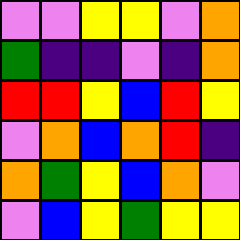[["violet", "violet", "yellow", "yellow", "violet", "orange"], ["green", "indigo", "indigo", "violet", "indigo", "orange"], ["red", "red", "yellow", "blue", "red", "yellow"], ["violet", "orange", "blue", "orange", "red", "indigo"], ["orange", "green", "yellow", "blue", "orange", "violet"], ["violet", "blue", "yellow", "green", "yellow", "yellow"]]